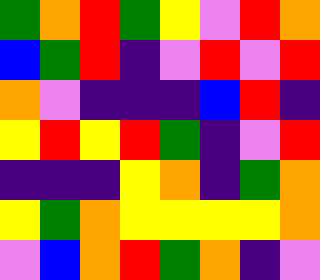[["green", "orange", "red", "green", "yellow", "violet", "red", "orange"], ["blue", "green", "red", "indigo", "violet", "red", "violet", "red"], ["orange", "violet", "indigo", "indigo", "indigo", "blue", "red", "indigo"], ["yellow", "red", "yellow", "red", "green", "indigo", "violet", "red"], ["indigo", "indigo", "indigo", "yellow", "orange", "indigo", "green", "orange"], ["yellow", "green", "orange", "yellow", "yellow", "yellow", "yellow", "orange"], ["violet", "blue", "orange", "red", "green", "orange", "indigo", "violet"]]